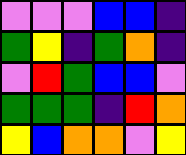[["violet", "violet", "violet", "blue", "blue", "indigo"], ["green", "yellow", "indigo", "green", "orange", "indigo"], ["violet", "red", "green", "blue", "blue", "violet"], ["green", "green", "green", "indigo", "red", "orange"], ["yellow", "blue", "orange", "orange", "violet", "yellow"]]